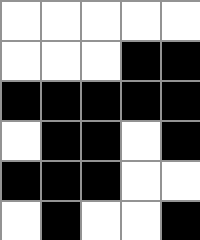[["white", "white", "white", "white", "white"], ["white", "white", "white", "black", "black"], ["black", "black", "black", "black", "black"], ["white", "black", "black", "white", "black"], ["black", "black", "black", "white", "white"], ["white", "black", "white", "white", "black"]]